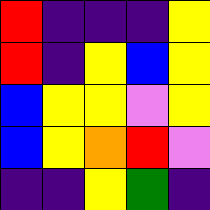[["red", "indigo", "indigo", "indigo", "yellow"], ["red", "indigo", "yellow", "blue", "yellow"], ["blue", "yellow", "yellow", "violet", "yellow"], ["blue", "yellow", "orange", "red", "violet"], ["indigo", "indigo", "yellow", "green", "indigo"]]